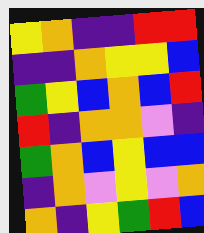[["yellow", "orange", "indigo", "indigo", "red", "red"], ["indigo", "indigo", "orange", "yellow", "yellow", "blue"], ["green", "yellow", "blue", "orange", "blue", "red"], ["red", "indigo", "orange", "orange", "violet", "indigo"], ["green", "orange", "blue", "yellow", "blue", "blue"], ["indigo", "orange", "violet", "yellow", "violet", "orange"], ["orange", "indigo", "yellow", "green", "red", "blue"]]